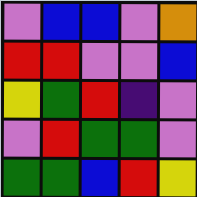[["violet", "blue", "blue", "violet", "orange"], ["red", "red", "violet", "violet", "blue"], ["yellow", "green", "red", "indigo", "violet"], ["violet", "red", "green", "green", "violet"], ["green", "green", "blue", "red", "yellow"]]